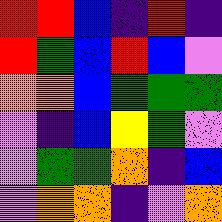[["red", "red", "blue", "indigo", "red", "indigo"], ["red", "green", "blue", "red", "blue", "violet"], ["orange", "orange", "blue", "green", "green", "green"], ["violet", "indigo", "blue", "yellow", "green", "violet"], ["violet", "green", "green", "orange", "indigo", "blue"], ["violet", "orange", "orange", "indigo", "violet", "orange"]]